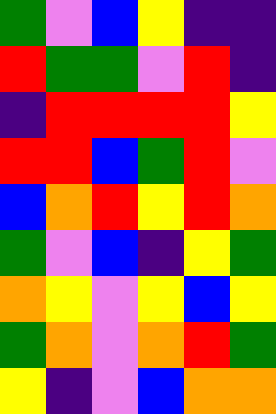[["green", "violet", "blue", "yellow", "indigo", "indigo"], ["red", "green", "green", "violet", "red", "indigo"], ["indigo", "red", "red", "red", "red", "yellow"], ["red", "red", "blue", "green", "red", "violet"], ["blue", "orange", "red", "yellow", "red", "orange"], ["green", "violet", "blue", "indigo", "yellow", "green"], ["orange", "yellow", "violet", "yellow", "blue", "yellow"], ["green", "orange", "violet", "orange", "red", "green"], ["yellow", "indigo", "violet", "blue", "orange", "orange"]]